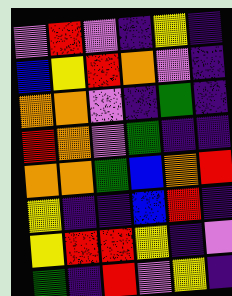[["violet", "red", "violet", "indigo", "yellow", "indigo"], ["blue", "yellow", "red", "orange", "violet", "indigo"], ["orange", "orange", "violet", "indigo", "green", "indigo"], ["red", "orange", "violet", "green", "indigo", "indigo"], ["orange", "orange", "green", "blue", "orange", "red"], ["yellow", "indigo", "indigo", "blue", "red", "indigo"], ["yellow", "red", "red", "yellow", "indigo", "violet"], ["green", "indigo", "red", "violet", "yellow", "indigo"]]